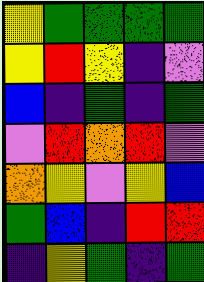[["yellow", "green", "green", "green", "green"], ["yellow", "red", "yellow", "indigo", "violet"], ["blue", "indigo", "green", "indigo", "green"], ["violet", "red", "orange", "red", "violet"], ["orange", "yellow", "violet", "yellow", "blue"], ["green", "blue", "indigo", "red", "red"], ["indigo", "yellow", "green", "indigo", "green"]]